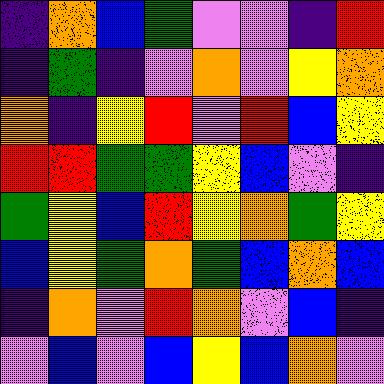[["indigo", "orange", "blue", "green", "violet", "violet", "indigo", "red"], ["indigo", "green", "indigo", "violet", "orange", "violet", "yellow", "orange"], ["orange", "indigo", "yellow", "red", "violet", "red", "blue", "yellow"], ["red", "red", "green", "green", "yellow", "blue", "violet", "indigo"], ["green", "yellow", "blue", "red", "yellow", "orange", "green", "yellow"], ["blue", "yellow", "green", "orange", "green", "blue", "orange", "blue"], ["indigo", "orange", "violet", "red", "orange", "violet", "blue", "indigo"], ["violet", "blue", "violet", "blue", "yellow", "blue", "orange", "violet"]]